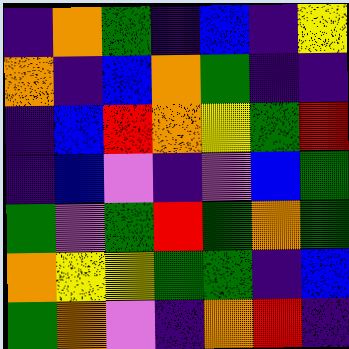[["indigo", "orange", "green", "indigo", "blue", "indigo", "yellow"], ["orange", "indigo", "blue", "orange", "green", "indigo", "indigo"], ["indigo", "blue", "red", "orange", "yellow", "green", "red"], ["indigo", "blue", "violet", "indigo", "violet", "blue", "green"], ["green", "violet", "green", "red", "green", "orange", "green"], ["orange", "yellow", "yellow", "green", "green", "indigo", "blue"], ["green", "orange", "violet", "indigo", "orange", "red", "indigo"]]